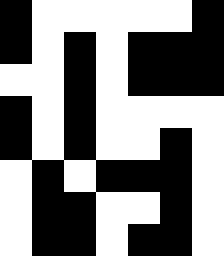[["black", "white", "white", "white", "white", "white", "black"], ["black", "white", "black", "white", "black", "black", "black"], ["white", "white", "black", "white", "black", "black", "black"], ["black", "white", "black", "white", "white", "white", "white"], ["black", "white", "black", "white", "white", "black", "white"], ["white", "black", "white", "black", "black", "black", "white"], ["white", "black", "black", "white", "white", "black", "white"], ["white", "black", "black", "white", "black", "black", "white"]]